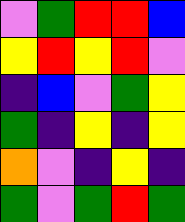[["violet", "green", "red", "red", "blue"], ["yellow", "red", "yellow", "red", "violet"], ["indigo", "blue", "violet", "green", "yellow"], ["green", "indigo", "yellow", "indigo", "yellow"], ["orange", "violet", "indigo", "yellow", "indigo"], ["green", "violet", "green", "red", "green"]]